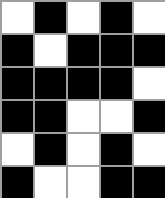[["white", "black", "white", "black", "white"], ["black", "white", "black", "black", "black"], ["black", "black", "black", "black", "white"], ["black", "black", "white", "white", "black"], ["white", "black", "white", "black", "white"], ["black", "white", "white", "black", "black"]]